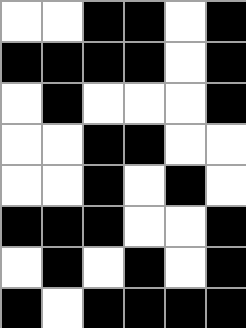[["white", "white", "black", "black", "white", "black"], ["black", "black", "black", "black", "white", "black"], ["white", "black", "white", "white", "white", "black"], ["white", "white", "black", "black", "white", "white"], ["white", "white", "black", "white", "black", "white"], ["black", "black", "black", "white", "white", "black"], ["white", "black", "white", "black", "white", "black"], ["black", "white", "black", "black", "black", "black"]]